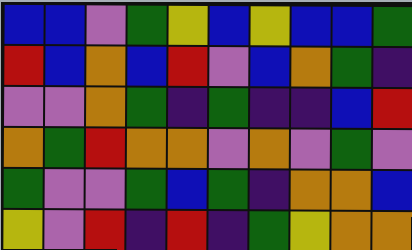[["blue", "blue", "violet", "green", "yellow", "blue", "yellow", "blue", "blue", "green"], ["red", "blue", "orange", "blue", "red", "violet", "blue", "orange", "green", "indigo"], ["violet", "violet", "orange", "green", "indigo", "green", "indigo", "indigo", "blue", "red"], ["orange", "green", "red", "orange", "orange", "violet", "orange", "violet", "green", "violet"], ["green", "violet", "violet", "green", "blue", "green", "indigo", "orange", "orange", "blue"], ["yellow", "violet", "red", "indigo", "red", "indigo", "green", "yellow", "orange", "orange"]]